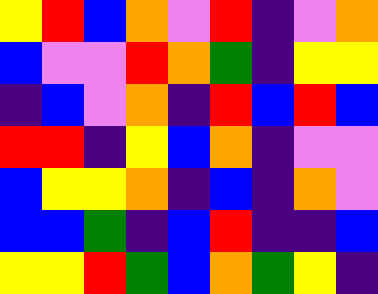[["yellow", "red", "blue", "orange", "violet", "red", "indigo", "violet", "orange"], ["blue", "violet", "violet", "red", "orange", "green", "indigo", "yellow", "yellow"], ["indigo", "blue", "violet", "orange", "indigo", "red", "blue", "red", "blue"], ["red", "red", "indigo", "yellow", "blue", "orange", "indigo", "violet", "violet"], ["blue", "yellow", "yellow", "orange", "indigo", "blue", "indigo", "orange", "violet"], ["blue", "blue", "green", "indigo", "blue", "red", "indigo", "indigo", "blue"], ["yellow", "yellow", "red", "green", "blue", "orange", "green", "yellow", "indigo"]]